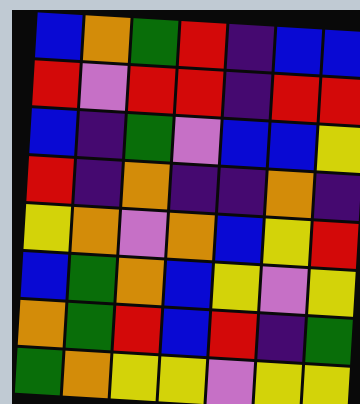[["blue", "orange", "green", "red", "indigo", "blue", "blue"], ["red", "violet", "red", "red", "indigo", "red", "red"], ["blue", "indigo", "green", "violet", "blue", "blue", "yellow"], ["red", "indigo", "orange", "indigo", "indigo", "orange", "indigo"], ["yellow", "orange", "violet", "orange", "blue", "yellow", "red"], ["blue", "green", "orange", "blue", "yellow", "violet", "yellow"], ["orange", "green", "red", "blue", "red", "indigo", "green"], ["green", "orange", "yellow", "yellow", "violet", "yellow", "yellow"]]